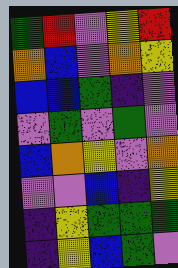[["green", "red", "violet", "yellow", "red"], ["orange", "blue", "violet", "orange", "yellow"], ["blue", "blue", "green", "indigo", "violet"], ["violet", "green", "violet", "green", "violet"], ["blue", "orange", "yellow", "violet", "orange"], ["violet", "violet", "blue", "indigo", "yellow"], ["indigo", "yellow", "green", "green", "green"], ["indigo", "yellow", "blue", "green", "violet"]]